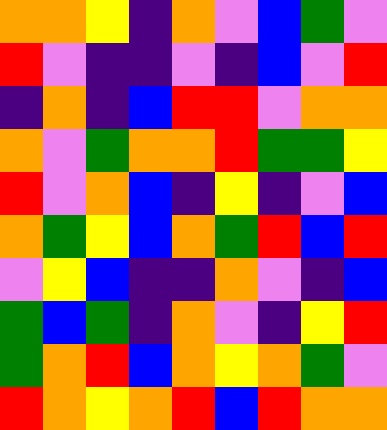[["orange", "orange", "yellow", "indigo", "orange", "violet", "blue", "green", "violet"], ["red", "violet", "indigo", "indigo", "violet", "indigo", "blue", "violet", "red"], ["indigo", "orange", "indigo", "blue", "red", "red", "violet", "orange", "orange"], ["orange", "violet", "green", "orange", "orange", "red", "green", "green", "yellow"], ["red", "violet", "orange", "blue", "indigo", "yellow", "indigo", "violet", "blue"], ["orange", "green", "yellow", "blue", "orange", "green", "red", "blue", "red"], ["violet", "yellow", "blue", "indigo", "indigo", "orange", "violet", "indigo", "blue"], ["green", "blue", "green", "indigo", "orange", "violet", "indigo", "yellow", "red"], ["green", "orange", "red", "blue", "orange", "yellow", "orange", "green", "violet"], ["red", "orange", "yellow", "orange", "red", "blue", "red", "orange", "orange"]]